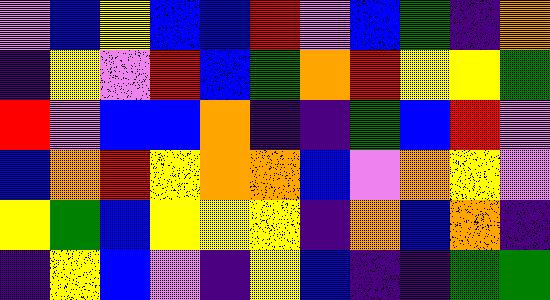[["violet", "blue", "yellow", "blue", "blue", "red", "violet", "blue", "green", "indigo", "orange"], ["indigo", "yellow", "violet", "red", "blue", "green", "orange", "red", "yellow", "yellow", "green"], ["red", "violet", "blue", "blue", "orange", "indigo", "indigo", "green", "blue", "red", "violet"], ["blue", "orange", "red", "yellow", "orange", "orange", "blue", "violet", "orange", "yellow", "violet"], ["yellow", "green", "blue", "yellow", "yellow", "yellow", "indigo", "orange", "blue", "orange", "indigo"], ["indigo", "yellow", "blue", "violet", "indigo", "yellow", "blue", "indigo", "indigo", "green", "green"]]